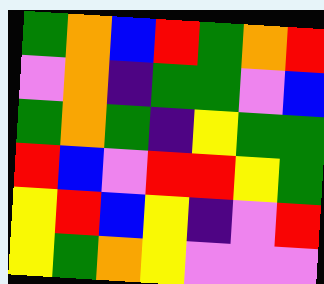[["green", "orange", "blue", "red", "green", "orange", "red"], ["violet", "orange", "indigo", "green", "green", "violet", "blue"], ["green", "orange", "green", "indigo", "yellow", "green", "green"], ["red", "blue", "violet", "red", "red", "yellow", "green"], ["yellow", "red", "blue", "yellow", "indigo", "violet", "red"], ["yellow", "green", "orange", "yellow", "violet", "violet", "violet"]]